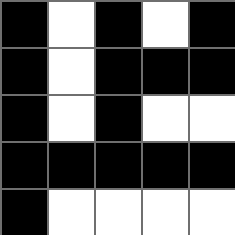[["black", "white", "black", "white", "black"], ["black", "white", "black", "black", "black"], ["black", "white", "black", "white", "white"], ["black", "black", "black", "black", "black"], ["black", "white", "white", "white", "white"]]